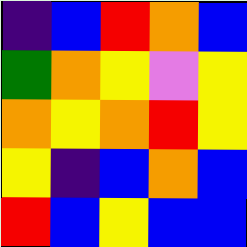[["indigo", "blue", "red", "orange", "blue"], ["green", "orange", "yellow", "violet", "yellow"], ["orange", "yellow", "orange", "red", "yellow"], ["yellow", "indigo", "blue", "orange", "blue"], ["red", "blue", "yellow", "blue", "blue"]]